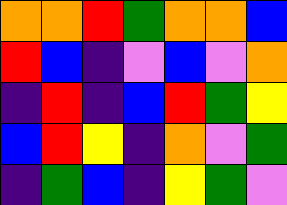[["orange", "orange", "red", "green", "orange", "orange", "blue"], ["red", "blue", "indigo", "violet", "blue", "violet", "orange"], ["indigo", "red", "indigo", "blue", "red", "green", "yellow"], ["blue", "red", "yellow", "indigo", "orange", "violet", "green"], ["indigo", "green", "blue", "indigo", "yellow", "green", "violet"]]